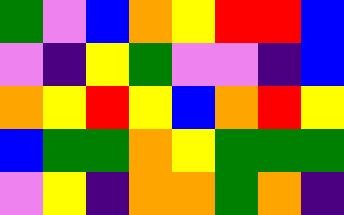[["green", "violet", "blue", "orange", "yellow", "red", "red", "blue"], ["violet", "indigo", "yellow", "green", "violet", "violet", "indigo", "blue"], ["orange", "yellow", "red", "yellow", "blue", "orange", "red", "yellow"], ["blue", "green", "green", "orange", "yellow", "green", "green", "green"], ["violet", "yellow", "indigo", "orange", "orange", "green", "orange", "indigo"]]